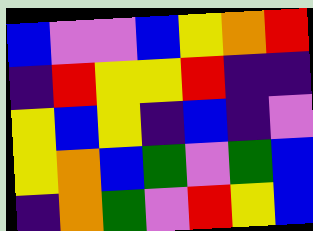[["blue", "violet", "violet", "blue", "yellow", "orange", "red"], ["indigo", "red", "yellow", "yellow", "red", "indigo", "indigo"], ["yellow", "blue", "yellow", "indigo", "blue", "indigo", "violet"], ["yellow", "orange", "blue", "green", "violet", "green", "blue"], ["indigo", "orange", "green", "violet", "red", "yellow", "blue"]]